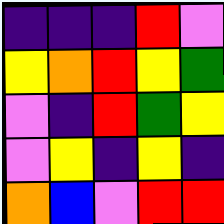[["indigo", "indigo", "indigo", "red", "violet"], ["yellow", "orange", "red", "yellow", "green"], ["violet", "indigo", "red", "green", "yellow"], ["violet", "yellow", "indigo", "yellow", "indigo"], ["orange", "blue", "violet", "red", "red"]]